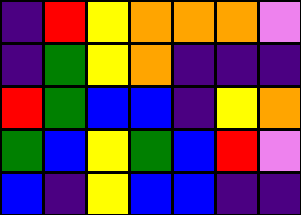[["indigo", "red", "yellow", "orange", "orange", "orange", "violet"], ["indigo", "green", "yellow", "orange", "indigo", "indigo", "indigo"], ["red", "green", "blue", "blue", "indigo", "yellow", "orange"], ["green", "blue", "yellow", "green", "blue", "red", "violet"], ["blue", "indigo", "yellow", "blue", "blue", "indigo", "indigo"]]